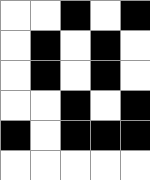[["white", "white", "black", "white", "black"], ["white", "black", "white", "black", "white"], ["white", "black", "white", "black", "white"], ["white", "white", "black", "white", "black"], ["black", "white", "black", "black", "black"], ["white", "white", "white", "white", "white"]]